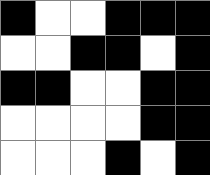[["black", "white", "white", "black", "black", "black"], ["white", "white", "black", "black", "white", "black"], ["black", "black", "white", "white", "black", "black"], ["white", "white", "white", "white", "black", "black"], ["white", "white", "white", "black", "white", "black"]]